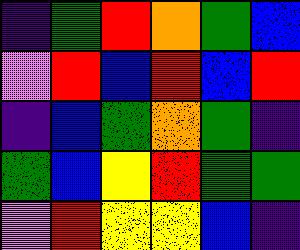[["indigo", "green", "red", "orange", "green", "blue"], ["violet", "red", "blue", "red", "blue", "red"], ["indigo", "blue", "green", "orange", "green", "indigo"], ["green", "blue", "yellow", "red", "green", "green"], ["violet", "red", "yellow", "yellow", "blue", "indigo"]]